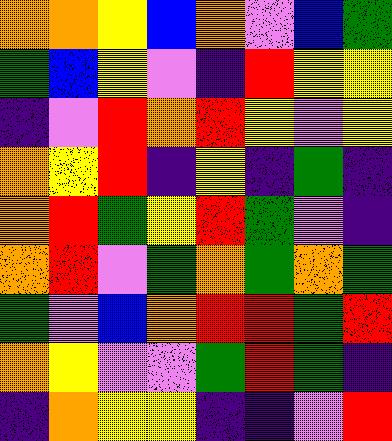[["orange", "orange", "yellow", "blue", "orange", "violet", "blue", "green"], ["green", "blue", "yellow", "violet", "indigo", "red", "yellow", "yellow"], ["indigo", "violet", "red", "orange", "red", "yellow", "violet", "yellow"], ["orange", "yellow", "red", "indigo", "yellow", "indigo", "green", "indigo"], ["orange", "red", "green", "yellow", "red", "green", "violet", "indigo"], ["orange", "red", "violet", "green", "orange", "green", "orange", "green"], ["green", "violet", "blue", "orange", "red", "red", "green", "red"], ["orange", "yellow", "violet", "violet", "green", "red", "green", "indigo"], ["indigo", "orange", "yellow", "yellow", "indigo", "indigo", "violet", "red"]]